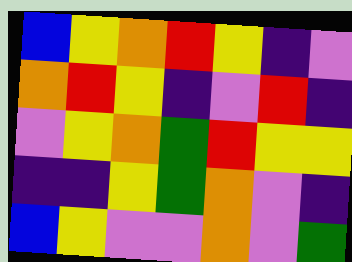[["blue", "yellow", "orange", "red", "yellow", "indigo", "violet"], ["orange", "red", "yellow", "indigo", "violet", "red", "indigo"], ["violet", "yellow", "orange", "green", "red", "yellow", "yellow"], ["indigo", "indigo", "yellow", "green", "orange", "violet", "indigo"], ["blue", "yellow", "violet", "violet", "orange", "violet", "green"]]